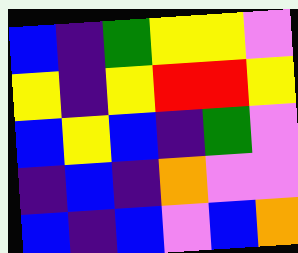[["blue", "indigo", "green", "yellow", "yellow", "violet"], ["yellow", "indigo", "yellow", "red", "red", "yellow"], ["blue", "yellow", "blue", "indigo", "green", "violet"], ["indigo", "blue", "indigo", "orange", "violet", "violet"], ["blue", "indigo", "blue", "violet", "blue", "orange"]]